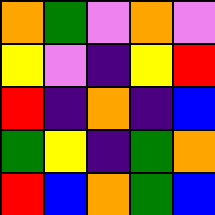[["orange", "green", "violet", "orange", "violet"], ["yellow", "violet", "indigo", "yellow", "red"], ["red", "indigo", "orange", "indigo", "blue"], ["green", "yellow", "indigo", "green", "orange"], ["red", "blue", "orange", "green", "blue"]]